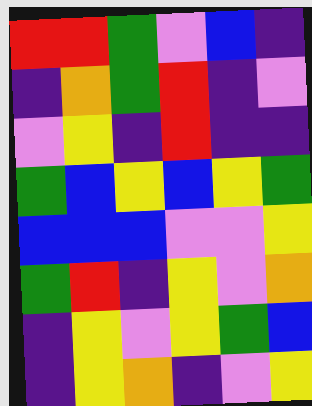[["red", "red", "green", "violet", "blue", "indigo"], ["indigo", "orange", "green", "red", "indigo", "violet"], ["violet", "yellow", "indigo", "red", "indigo", "indigo"], ["green", "blue", "yellow", "blue", "yellow", "green"], ["blue", "blue", "blue", "violet", "violet", "yellow"], ["green", "red", "indigo", "yellow", "violet", "orange"], ["indigo", "yellow", "violet", "yellow", "green", "blue"], ["indigo", "yellow", "orange", "indigo", "violet", "yellow"]]